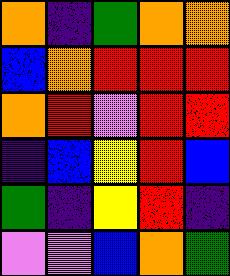[["orange", "indigo", "green", "orange", "orange"], ["blue", "orange", "red", "red", "red"], ["orange", "red", "violet", "red", "red"], ["indigo", "blue", "yellow", "red", "blue"], ["green", "indigo", "yellow", "red", "indigo"], ["violet", "violet", "blue", "orange", "green"]]